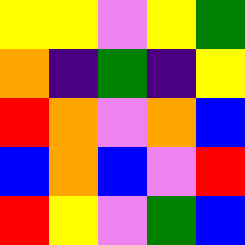[["yellow", "yellow", "violet", "yellow", "green"], ["orange", "indigo", "green", "indigo", "yellow"], ["red", "orange", "violet", "orange", "blue"], ["blue", "orange", "blue", "violet", "red"], ["red", "yellow", "violet", "green", "blue"]]